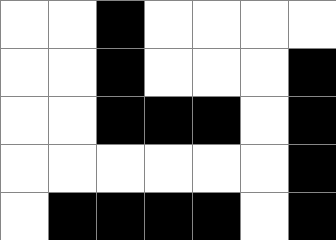[["white", "white", "black", "white", "white", "white", "white"], ["white", "white", "black", "white", "white", "white", "black"], ["white", "white", "black", "black", "black", "white", "black"], ["white", "white", "white", "white", "white", "white", "black"], ["white", "black", "black", "black", "black", "white", "black"]]